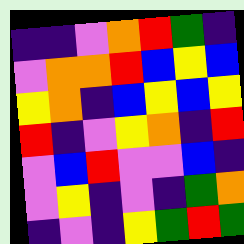[["indigo", "indigo", "violet", "orange", "red", "green", "indigo"], ["violet", "orange", "orange", "red", "blue", "yellow", "blue"], ["yellow", "orange", "indigo", "blue", "yellow", "blue", "yellow"], ["red", "indigo", "violet", "yellow", "orange", "indigo", "red"], ["violet", "blue", "red", "violet", "violet", "blue", "indigo"], ["violet", "yellow", "indigo", "violet", "indigo", "green", "orange"], ["indigo", "violet", "indigo", "yellow", "green", "red", "green"]]